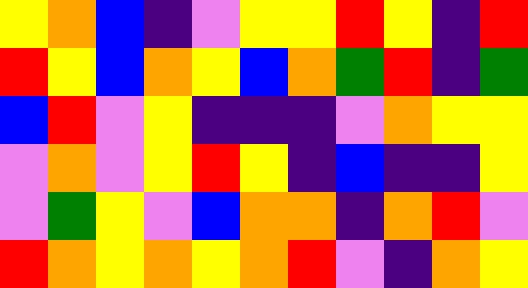[["yellow", "orange", "blue", "indigo", "violet", "yellow", "yellow", "red", "yellow", "indigo", "red"], ["red", "yellow", "blue", "orange", "yellow", "blue", "orange", "green", "red", "indigo", "green"], ["blue", "red", "violet", "yellow", "indigo", "indigo", "indigo", "violet", "orange", "yellow", "yellow"], ["violet", "orange", "violet", "yellow", "red", "yellow", "indigo", "blue", "indigo", "indigo", "yellow"], ["violet", "green", "yellow", "violet", "blue", "orange", "orange", "indigo", "orange", "red", "violet"], ["red", "orange", "yellow", "orange", "yellow", "orange", "red", "violet", "indigo", "orange", "yellow"]]